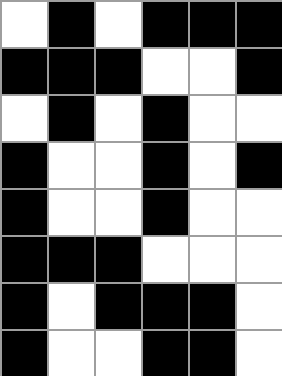[["white", "black", "white", "black", "black", "black"], ["black", "black", "black", "white", "white", "black"], ["white", "black", "white", "black", "white", "white"], ["black", "white", "white", "black", "white", "black"], ["black", "white", "white", "black", "white", "white"], ["black", "black", "black", "white", "white", "white"], ["black", "white", "black", "black", "black", "white"], ["black", "white", "white", "black", "black", "white"]]